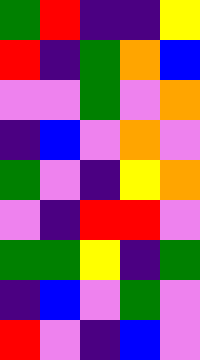[["green", "red", "indigo", "indigo", "yellow"], ["red", "indigo", "green", "orange", "blue"], ["violet", "violet", "green", "violet", "orange"], ["indigo", "blue", "violet", "orange", "violet"], ["green", "violet", "indigo", "yellow", "orange"], ["violet", "indigo", "red", "red", "violet"], ["green", "green", "yellow", "indigo", "green"], ["indigo", "blue", "violet", "green", "violet"], ["red", "violet", "indigo", "blue", "violet"]]